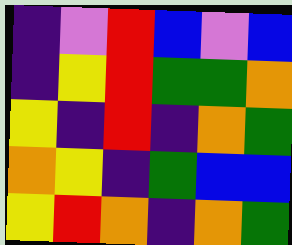[["indigo", "violet", "red", "blue", "violet", "blue"], ["indigo", "yellow", "red", "green", "green", "orange"], ["yellow", "indigo", "red", "indigo", "orange", "green"], ["orange", "yellow", "indigo", "green", "blue", "blue"], ["yellow", "red", "orange", "indigo", "orange", "green"]]